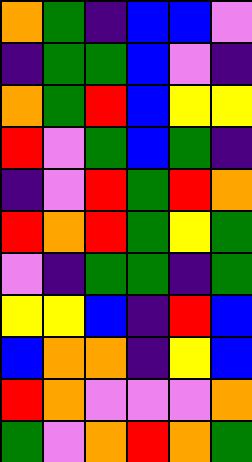[["orange", "green", "indigo", "blue", "blue", "violet"], ["indigo", "green", "green", "blue", "violet", "indigo"], ["orange", "green", "red", "blue", "yellow", "yellow"], ["red", "violet", "green", "blue", "green", "indigo"], ["indigo", "violet", "red", "green", "red", "orange"], ["red", "orange", "red", "green", "yellow", "green"], ["violet", "indigo", "green", "green", "indigo", "green"], ["yellow", "yellow", "blue", "indigo", "red", "blue"], ["blue", "orange", "orange", "indigo", "yellow", "blue"], ["red", "orange", "violet", "violet", "violet", "orange"], ["green", "violet", "orange", "red", "orange", "green"]]